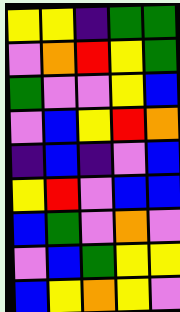[["yellow", "yellow", "indigo", "green", "green"], ["violet", "orange", "red", "yellow", "green"], ["green", "violet", "violet", "yellow", "blue"], ["violet", "blue", "yellow", "red", "orange"], ["indigo", "blue", "indigo", "violet", "blue"], ["yellow", "red", "violet", "blue", "blue"], ["blue", "green", "violet", "orange", "violet"], ["violet", "blue", "green", "yellow", "yellow"], ["blue", "yellow", "orange", "yellow", "violet"]]